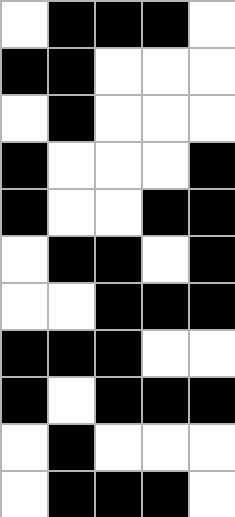[["white", "black", "black", "black", "white"], ["black", "black", "white", "white", "white"], ["white", "black", "white", "white", "white"], ["black", "white", "white", "white", "black"], ["black", "white", "white", "black", "black"], ["white", "black", "black", "white", "black"], ["white", "white", "black", "black", "black"], ["black", "black", "black", "white", "white"], ["black", "white", "black", "black", "black"], ["white", "black", "white", "white", "white"], ["white", "black", "black", "black", "white"]]